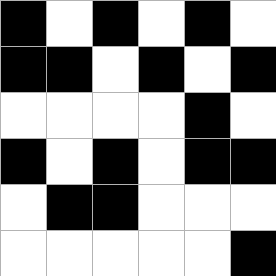[["black", "white", "black", "white", "black", "white"], ["black", "black", "white", "black", "white", "black"], ["white", "white", "white", "white", "black", "white"], ["black", "white", "black", "white", "black", "black"], ["white", "black", "black", "white", "white", "white"], ["white", "white", "white", "white", "white", "black"]]